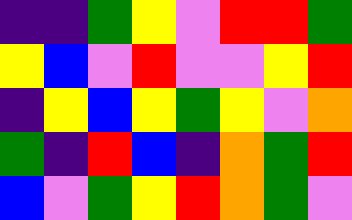[["indigo", "indigo", "green", "yellow", "violet", "red", "red", "green"], ["yellow", "blue", "violet", "red", "violet", "violet", "yellow", "red"], ["indigo", "yellow", "blue", "yellow", "green", "yellow", "violet", "orange"], ["green", "indigo", "red", "blue", "indigo", "orange", "green", "red"], ["blue", "violet", "green", "yellow", "red", "orange", "green", "violet"]]